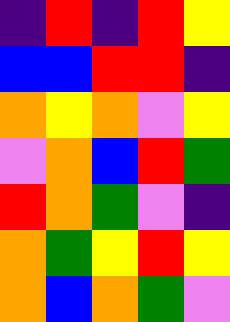[["indigo", "red", "indigo", "red", "yellow"], ["blue", "blue", "red", "red", "indigo"], ["orange", "yellow", "orange", "violet", "yellow"], ["violet", "orange", "blue", "red", "green"], ["red", "orange", "green", "violet", "indigo"], ["orange", "green", "yellow", "red", "yellow"], ["orange", "blue", "orange", "green", "violet"]]